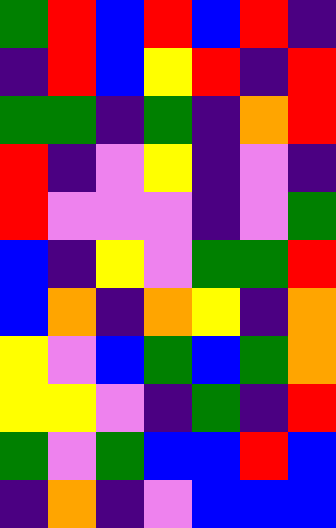[["green", "red", "blue", "red", "blue", "red", "indigo"], ["indigo", "red", "blue", "yellow", "red", "indigo", "red"], ["green", "green", "indigo", "green", "indigo", "orange", "red"], ["red", "indigo", "violet", "yellow", "indigo", "violet", "indigo"], ["red", "violet", "violet", "violet", "indigo", "violet", "green"], ["blue", "indigo", "yellow", "violet", "green", "green", "red"], ["blue", "orange", "indigo", "orange", "yellow", "indigo", "orange"], ["yellow", "violet", "blue", "green", "blue", "green", "orange"], ["yellow", "yellow", "violet", "indigo", "green", "indigo", "red"], ["green", "violet", "green", "blue", "blue", "red", "blue"], ["indigo", "orange", "indigo", "violet", "blue", "blue", "blue"]]